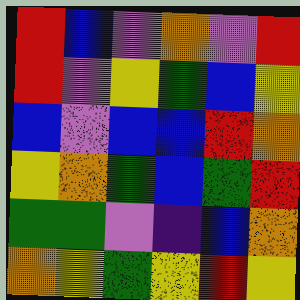[["red", "blue", "violet", "orange", "violet", "red"], ["red", "violet", "yellow", "green", "blue", "yellow"], ["blue", "violet", "blue", "blue", "red", "orange"], ["yellow", "orange", "green", "blue", "green", "red"], ["green", "green", "violet", "indigo", "blue", "orange"], ["orange", "yellow", "green", "yellow", "red", "yellow"]]